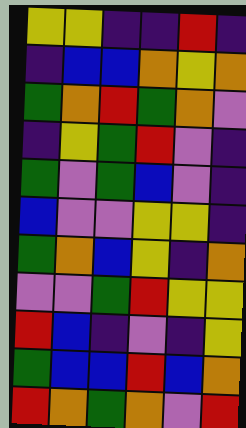[["yellow", "yellow", "indigo", "indigo", "red", "indigo"], ["indigo", "blue", "blue", "orange", "yellow", "orange"], ["green", "orange", "red", "green", "orange", "violet"], ["indigo", "yellow", "green", "red", "violet", "indigo"], ["green", "violet", "green", "blue", "violet", "indigo"], ["blue", "violet", "violet", "yellow", "yellow", "indigo"], ["green", "orange", "blue", "yellow", "indigo", "orange"], ["violet", "violet", "green", "red", "yellow", "yellow"], ["red", "blue", "indigo", "violet", "indigo", "yellow"], ["green", "blue", "blue", "red", "blue", "orange"], ["red", "orange", "green", "orange", "violet", "red"]]